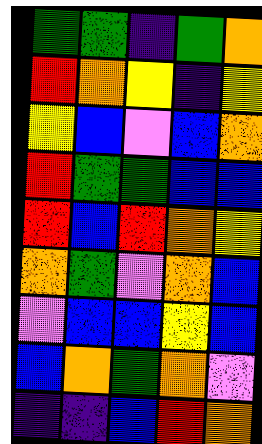[["green", "green", "indigo", "green", "orange"], ["red", "orange", "yellow", "indigo", "yellow"], ["yellow", "blue", "violet", "blue", "orange"], ["red", "green", "green", "blue", "blue"], ["red", "blue", "red", "orange", "yellow"], ["orange", "green", "violet", "orange", "blue"], ["violet", "blue", "blue", "yellow", "blue"], ["blue", "orange", "green", "orange", "violet"], ["indigo", "indigo", "blue", "red", "orange"]]